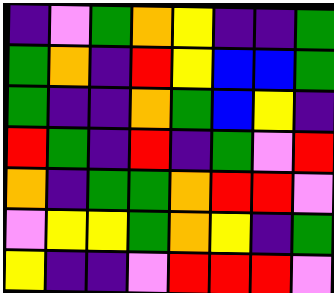[["indigo", "violet", "green", "orange", "yellow", "indigo", "indigo", "green"], ["green", "orange", "indigo", "red", "yellow", "blue", "blue", "green"], ["green", "indigo", "indigo", "orange", "green", "blue", "yellow", "indigo"], ["red", "green", "indigo", "red", "indigo", "green", "violet", "red"], ["orange", "indigo", "green", "green", "orange", "red", "red", "violet"], ["violet", "yellow", "yellow", "green", "orange", "yellow", "indigo", "green"], ["yellow", "indigo", "indigo", "violet", "red", "red", "red", "violet"]]